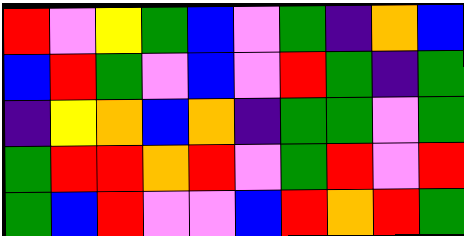[["red", "violet", "yellow", "green", "blue", "violet", "green", "indigo", "orange", "blue"], ["blue", "red", "green", "violet", "blue", "violet", "red", "green", "indigo", "green"], ["indigo", "yellow", "orange", "blue", "orange", "indigo", "green", "green", "violet", "green"], ["green", "red", "red", "orange", "red", "violet", "green", "red", "violet", "red"], ["green", "blue", "red", "violet", "violet", "blue", "red", "orange", "red", "green"]]